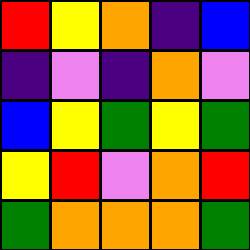[["red", "yellow", "orange", "indigo", "blue"], ["indigo", "violet", "indigo", "orange", "violet"], ["blue", "yellow", "green", "yellow", "green"], ["yellow", "red", "violet", "orange", "red"], ["green", "orange", "orange", "orange", "green"]]